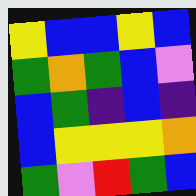[["yellow", "blue", "blue", "yellow", "blue"], ["green", "orange", "green", "blue", "violet"], ["blue", "green", "indigo", "blue", "indigo"], ["blue", "yellow", "yellow", "yellow", "orange"], ["green", "violet", "red", "green", "blue"]]